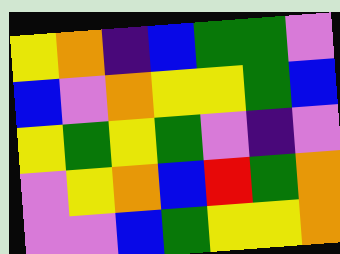[["yellow", "orange", "indigo", "blue", "green", "green", "violet"], ["blue", "violet", "orange", "yellow", "yellow", "green", "blue"], ["yellow", "green", "yellow", "green", "violet", "indigo", "violet"], ["violet", "yellow", "orange", "blue", "red", "green", "orange"], ["violet", "violet", "blue", "green", "yellow", "yellow", "orange"]]